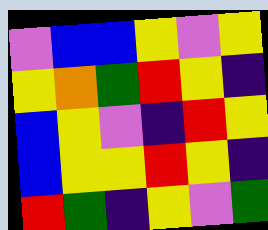[["violet", "blue", "blue", "yellow", "violet", "yellow"], ["yellow", "orange", "green", "red", "yellow", "indigo"], ["blue", "yellow", "violet", "indigo", "red", "yellow"], ["blue", "yellow", "yellow", "red", "yellow", "indigo"], ["red", "green", "indigo", "yellow", "violet", "green"]]